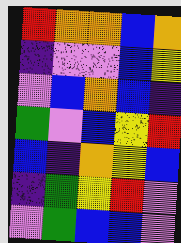[["red", "orange", "orange", "blue", "orange"], ["indigo", "violet", "violet", "blue", "yellow"], ["violet", "blue", "orange", "blue", "indigo"], ["green", "violet", "blue", "yellow", "red"], ["blue", "indigo", "orange", "yellow", "blue"], ["indigo", "green", "yellow", "red", "violet"], ["violet", "green", "blue", "blue", "violet"]]